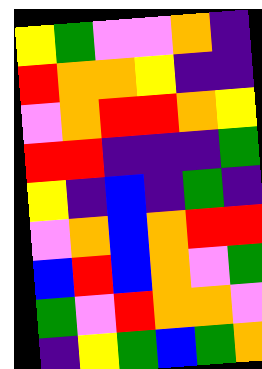[["yellow", "green", "violet", "violet", "orange", "indigo"], ["red", "orange", "orange", "yellow", "indigo", "indigo"], ["violet", "orange", "red", "red", "orange", "yellow"], ["red", "red", "indigo", "indigo", "indigo", "green"], ["yellow", "indigo", "blue", "indigo", "green", "indigo"], ["violet", "orange", "blue", "orange", "red", "red"], ["blue", "red", "blue", "orange", "violet", "green"], ["green", "violet", "red", "orange", "orange", "violet"], ["indigo", "yellow", "green", "blue", "green", "orange"]]